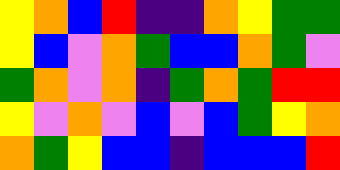[["yellow", "orange", "blue", "red", "indigo", "indigo", "orange", "yellow", "green", "green"], ["yellow", "blue", "violet", "orange", "green", "blue", "blue", "orange", "green", "violet"], ["green", "orange", "violet", "orange", "indigo", "green", "orange", "green", "red", "red"], ["yellow", "violet", "orange", "violet", "blue", "violet", "blue", "green", "yellow", "orange"], ["orange", "green", "yellow", "blue", "blue", "indigo", "blue", "blue", "blue", "red"]]